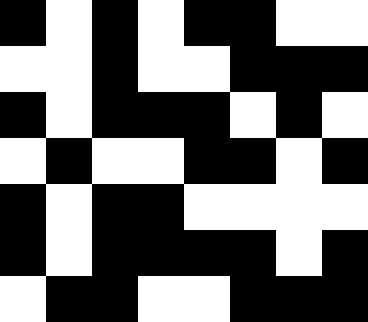[["black", "white", "black", "white", "black", "black", "white", "white"], ["white", "white", "black", "white", "white", "black", "black", "black"], ["black", "white", "black", "black", "black", "white", "black", "white"], ["white", "black", "white", "white", "black", "black", "white", "black"], ["black", "white", "black", "black", "white", "white", "white", "white"], ["black", "white", "black", "black", "black", "black", "white", "black"], ["white", "black", "black", "white", "white", "black", "black", "black"]]